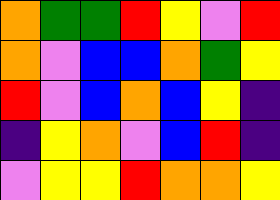[["orange", "green", "green", "red", "yellow", "violet", "red"], ["orange", "violet", "blue", "blue", "orange", "green", "yellow"], ["red", "violet", "blue", "orange", "blue", "yellow", "indigo"], ["indigo", "yellow", "orange", "violet", "blue", "red", "indigo"], ["violet", "yellow", "yellow", "red", "orange", "orange", "yellow"]]